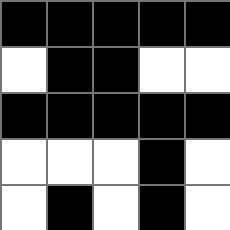[["black", "black", "black", "black", "black"], ["white", "black", "black", "white", "white"], ["black", "black", "black", "black", "black"], ["white", "white", "white", "black", "white"], ["white", "black", "white", "black", "white"]]